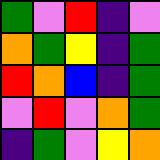[["green", "violet", "red", "indigo", "violet"], ["orange", "green", "yellow", "indigo", "green"], ["red", "orange", "blue", "indigo", "green"], ["violet", "red", "violet", "orange", "green"], ["indigo", "green", "violet", "yellow", "orange"]]